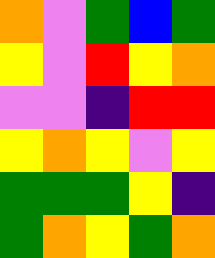[["orange", "violet", "green", "blue", "green"], ["yellow", "violet", "red", "yellow", "orange"], ["violet", "violet", "indigo", "red", "red"], ["yellow", "orange", "yellow", "violet", "yellow"], ["green", "green", "green", "yellow", "indigo"], ["green", "orange", "yellow", "green", "orange"]]